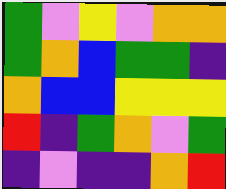[["green", "violet", "yellow", "violet", "orange", "orange"], ["green", "orange", "blue", "green", "green", "indigo"], ["orange", "blue", "blue", "yellow", "yellow", "yellow"], ["red", "indigo", "green", "orange", "violet", "green"], ["indigo", "violet", "indigo", "indigo", "orange", "red"]]